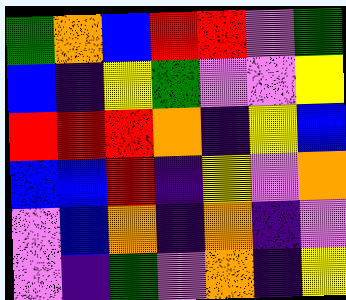[["green", "orange", "blue", "red", "red", "violet", "green"], ["blue", "indigo", "yellow", "green", "violet", "violet", "yellow"], ["red", "red", "red", "orange", "indigo", "yellow", "blue"], ["blue", "blue", "red", "indigo", "yellow", "violet", "orange"], ["violet", "blue", "orange", "indigo", "orange", "indigo", "violet"], ["violet", "indigo", "green", "violet", "orange", "indigo", "yellow"]]